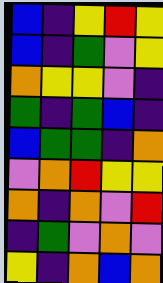[["blue", "indigo", "yellow", "red", "yellow"], ["blue", "indigo", "green", "violet", "yellow"], ["orange", "yellow", "yellow", "violet", "indigo"], ["green", "indigo", "green", "blue", "indigo"], ["blue", "green", "green", "indigo", "orange"], ["violet", "orange", "red", "yellow", "yellow"], ["orange", "indigo", "orange", "violet", "red"], ["indigo", "green", "violet", "orange", "violet"], ["yellow", "indigo", "orange", "blue", "orange"]]